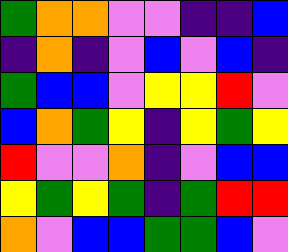[["green", "orange", "orange", "violet", "violet", "indigo", "indigo", "blue"], ["indigo", "orange", "indigo", "violet", "blue", "violet", "blue", "indigo"], ["green", "blue", "blue", "violet", "yellow", "yellow", "red", "violet"], ["blue", "orange", "green", "yellow", "indigo", "yellow", "green", "yellow"], ["red", "violet", "violet", "orange", "indigo", "violet", "blue", "blue"], ["yellow", "green", "yellow", "green", "indigo", "green", "red", "red"], ["orange", "violet", "blue", "blue", "green", "green", "blue", "violet"]]